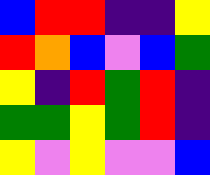[["blue", "red", "red", "indigo", "indigo", "yellow"], ["red", "orange", "blue", "violet", "blue", "green"], ["yellow", "indigo", "red", "green", "red", "indigo"], ["green", "green", "yellow", "green", "red", "indigo"], ["yellow", "violet", "yellow", "violet", "violet", "blue"]]